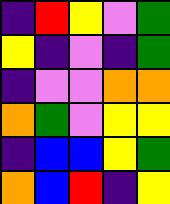[["indigo", "red", "yellow", "violet", "green"], ["yellow", "indigo", "violet", "indigo", "green"], ["indigo", "violet", "violet", "orange", "orange"], ["orange", "green", "violet", "yellow", "yellow"], ["indigo", "blue", "blue", "yellow", "green"], ["orange", "blue", "red", "indigo", "yellow"]]